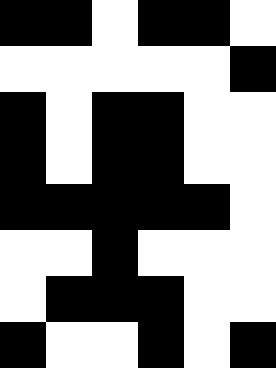[["black", "black", "white", "black", "black", "white"], ["white", "white", "white", "white", "white", "black"], ["black", "white", "black", "black", "white", "white"], ["black", "white", "black", "black", "white", "white"], ["black", "black", "black", "black", "black", "white"], ["white", "white", "black", "white", "white", "white"], ["white", "black", "black", "black", "white", "white"], ["black", "white", "white", "black", "white", "black"]]